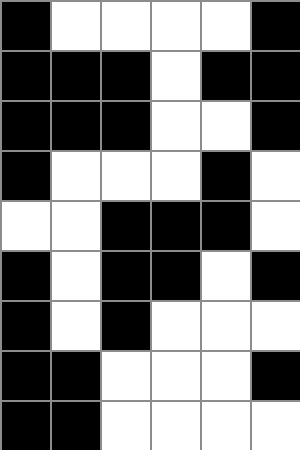[["black", "white", "white", "white", "white", "black"], ["black", "black", "black", "white", "black", "black"], ["black", "black", "black", "white", "white", "black"], ["black", "white", "white", "white", "black", "white"], ["white", "white", "black", "black", "black", "white"], ["black", "white", "black", "black", "white", "black"], ["black", "white", "black", "white", "white", "white"], ["black", "black", "white", "white", "white", "black"], ["black", "black", "white", "white", "white", "white"]]